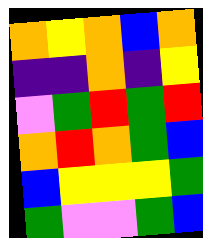[["orange", "yellow", "orange", "blue", "orange"], ["indigo", "indigo", "orange", "indigo", "yellow"], ["violet", "green", "red", "green", "red"], ["orange", "red", "orange", "green", "blue"], ["blue", "yellow", "yellow", "yellow", "green"], ["green", "violet", "violet", "green", "blue"]]